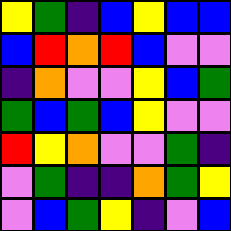[["yellow", "green", "indigo", "blue", "yellow", "blue", "blue"], ["blue", "red", "orange", "red", "blue", "violet", "violet"], ["indigo", "orange", "violet", "violet", "yellow", "blue", "green"], ["green", "blue", "green", "blue", "yellow", "violet", "violet"], ["red", "yellow", "orange", "violet", "violet", "green", "indigo"], ["violet", "green", "indigo", "indigo", "orange", "green", "yellow"], ["violet", "blue", "green", "yellow", "indigo", "violet", "blue"]]